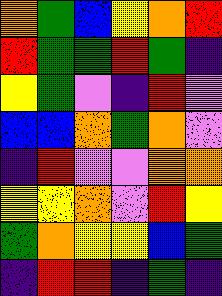[["orange", "green", "blue", "yellow", "orange", "red"], ["red", "green", "green", "red", "green", "indigo"], ["yellow", "green", "violet", "indigo", "red", "violet"], ["blue", "blue", "orange", "green", "orange", "violet"], ["indigo", "red", "violet", "violet", "orange", "orange"], ["yellow", "yellow", "orange", "violet", "red", "yellow"], ["green", "orange", "yellow", "yellow", "blue", "green"], ["indigo", "red", "red", "indigo", "green", "indigo"]]